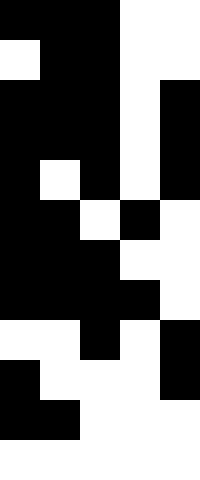[["black", "black", "black", "white", "white"], ["white", "black", "black", "white", "white"], ["black", "black", "black", "white", "black"], ["black", "black", "black", "white", "black"], ["black", "white", "black", "white", "black"], ["black", "black", "white", "black", "white"], ["black", "black", "black", "white", "white"], ["black", "black", "black", "black", "white"], ["white", "white", "black", "white", "black"], ["black", "white", "white", "white", "black"], ["black", "black", "white", "white", "white"], ["white", "white", "white", "white", "white"]]